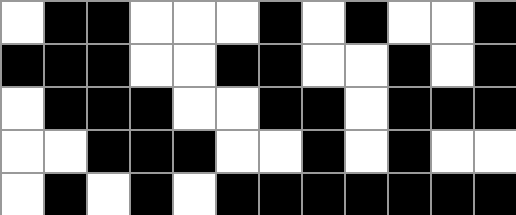[["white", "black", "black", "white", "white", "white", "black", "white", "black", "white", "white", "black"], ["black", "black", "black", "white", "white", "black", "black", "white", "white", "black", "white", "black"], ["white", "black", "black", "black", "white", "white", "black", "black", "white", "black", "black", "black"], ["white", "white", "black", "black", "black", "white", "white", "black", "white", "black", "white", "white"], ["white", "black", "white", "black", "white", "black", "black", "black", "black", "black", "black", "black"]]